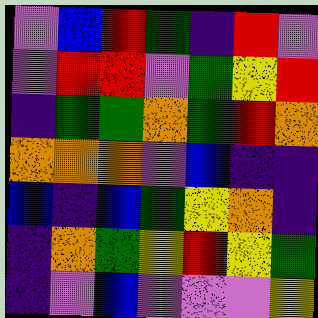[["violet", "blue", "red", "green", "indigo", "red", "violet"], ["violet", "red", "red", "violet", "green", "yellow", "red"], ["indigo", "green", "green", "orange", "green", "red", "orange"], ["orange", "orange", "orange", "violet", "blue", "indigo", "indigo"], ["blue", "indigo", "blue", "green", "yellow", "orange", "indigo"], ["indigo", "orange", "green", "yellow", "red", "yellow", "green"], ["indigo", "violet", "blue", "violet", "violet", "violet", "yellow"]]